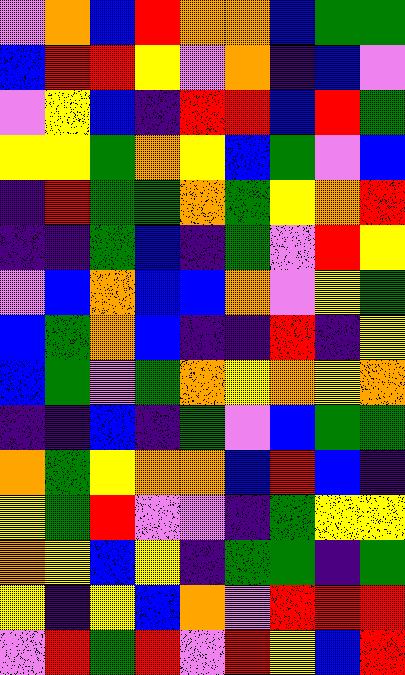[["violet", "orange", "blue", "red", "orange", "orange", "blue", "green", "green"], ["blue", "red", "red", "yellow", "violet", "orange", "indigo", "blue", "violet"], ["violet", "yellow", "blue", "indigo", "red", "red", "blue", "red", "green"], ["yellow", "yellow", "green", "orange", "yellow", "blue", "green", "violet", "blue"], ["indigo", "red", "green", "green", "orange", "green", "yellow", "orange", "red"], ["indigo", "indigo", "green", "blue", "indigo", "green", "violet", "red", "yellow"], ["violet", "blue", "orange", "blue", "blue", "orange", "violet", "yellow", "green"], ["blue", "green", "orange", "blue", "indigo", "indigo", "red", "indigo", "yellow"], ["blue", "green", "violet", "green", "orange", "yellow", "orange", "yellow", "orange"], ["indigo", "indigo", "blue", "indigo", "green", "violet", "blue", "green", "green"], ["orange", "green", "yellow", "orange", "orange", "blue", "red", "blue", "indigo"], ["yellow", "green", "red", "violet", "violet", "indigo", "green", "yellow", "yellow"], ["orange", "yellow", "blue", "yellow", "indigo", "green", "green", "indigo", "green"], ["yellow", "indigo", "yellow", "blue", "orange", "violet", "red", "red", "red"], ["violet", "red", "green", "red", "violet", "red", "yellow", "blue", "red"]]